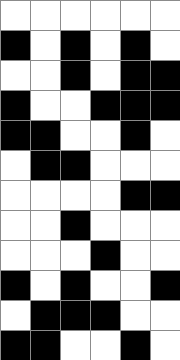[["white", "white", "white", "white", "white", "white"], ["black", "white", "black", "white", "black", "white"], ["white", "white", "black", "white", "black", "black"], ["black", "white", "white", "black", "black", "black"], ["black", "black", "white", "white", "black", "white"], ["white", "black", "black", "white", "white", "white"], ["white", "white", "white", "white", "black", "black"], ["white", "white", "black", "white", "white", "white"], ["white", "white", "white", "black", "white", "white"], ["black", "white", "black", "white", "white", "black"], ["white", "black", "black", "black", "white", "white"], ["black", "black", "white", "white", "black", "white"]]